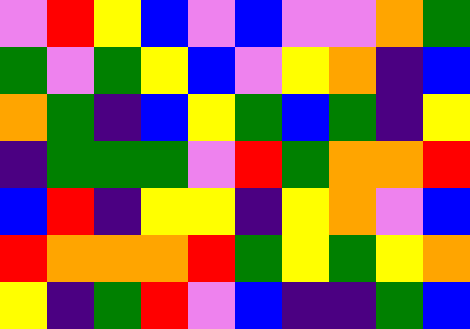[["violet", "red", "yellow", "blue", "violet", "blue", "violet", "violet", "orange", "green"], ["green", "violet", "green", "yellow", "blue", "violet", "yellow", "orange", "indigo", "blue"], ["orange", "green", "indigo", "blue", "yellow", "green", "blue", "green", "indigo", "yellow"], ["indigo", "green", "green", "green", "violet", "red", "green", "orange", "orange", "red"], ["blue", "red", "indigo", "yellow", "yellow", "indigo", "yellow", "orange", "violet", "blue"], ["red", "orange", "orange", "orange", "red", "green", "yellow", "green", "yellow", "orange"], ["yellow", "indigo", "green", "red", "violet", "blue", "indigo", "indigo", "green", "blue"]]